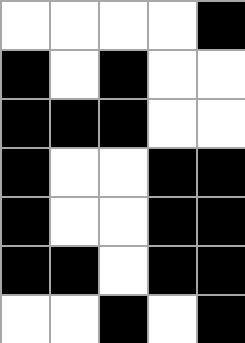[["white", "white", "white", "white", "black"], ["black", "white", "black", "white", "white"], ["black", "black", "black", "white", "white"], ["black", "white", "white", "black", "black"], ["black", "white", "white", "black", "black"], ["black", "black", "white", "black", "black"], ["white", "white", "black", "white", "black"]]